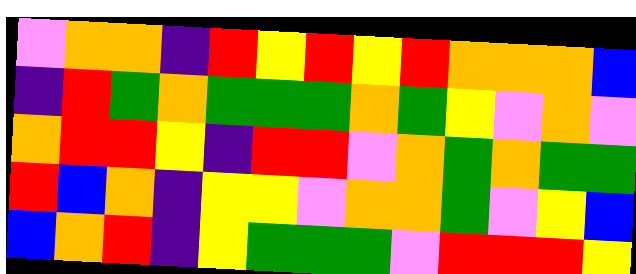[["violet", "orange", "orange", "indigo", "red", "yellow", "red", "yellow", "red", "orange", "orange", "orange", "blue"], ["indigo", "red", "green", "orange", "green", "green", "green", "orange", "green", "yellow", "violet", "orange", "violet"], ["orange", "red", "red", "yellow", "indigo", "red", "red", "violet", "orange", "green", "orange", "green", "green"], ["red", "blue", "orange", "indigo", "yellow", "yellow", "violet", "orange", "orange", "green", "violet", "yellow", "blue"], ["blue", "orange", "red", "indigo", "yellow", "green", "green", "green", "violet", "red", "red", "red", "yellow"]]